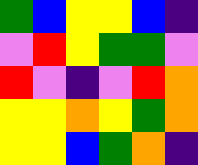[["green", "blue", "yellow", "yellow", "blue", "indigo"], ["violet", "red", "yellow", "green", "green", "violet"], ["red", "violet", "indigo", "violet", "red", "orange"], ["yellow", "yellow", "orange", "yellow", "green", "orange"], ["yellow", "yellow", "blue", "green", "orange", "indigo"]]